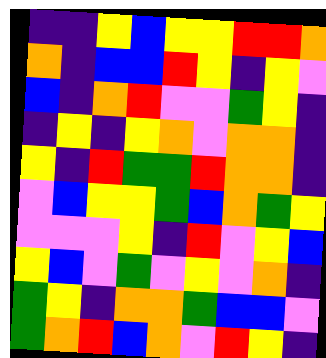[["indigo", "indigo", "yellow", "blue", "yellow", "yellow", "red", "red", "orange"], ["orange", "indigo", "blue", "blue", "red", "yellow", "indigo", "yellow", "violet"], ["blue", "indigo", "orange", "red", "violet", "violet", "green", "yellow", "indigo"], ["indigo", "yellow", "indigo", "yellow", "orange", "violet", "orange", "orange", "indigo"], ["yellow", "indigo", "red", "green", "green", "red", "orange", "orange", "indigo"], ["violet", "blue", "yellow", "yellow", "green", "blue", "orange", "green", "yellow"], ["violet", "violet", "violet", "yellow", "indigo", "red", "violet", "yellow", "blue"], ["yellow", "blue", "violet", "green", "violet", "yellow", "violet", "orange", "indigo"], ["green", "yellow", "indigo", "orange", "orange", "green", "blue", "blue", "violet"], ["green", "orange", "red", "blue", "orange", "violet", "red", "yellow", "indigo"]]